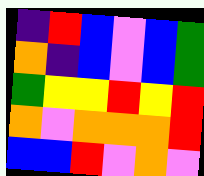[["indigo", "red", "blue", "violet", "blue", "green"], ["orange", "indigo", "blue", "violet", "blue", "green"], ["green", "yellow", "yellow", "red", "yellow", "red"], ["orange", "violet", "orange", "orange", "orange", "red"], ["blue", "blue", "red", "violet", "orange", "violet"]]